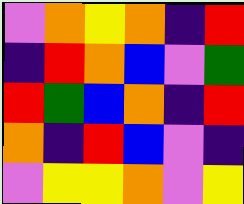[["violet", "orange", "yellow", "orange", "indigo", "red"], ["indigo", "red", "orange", "blue", "violet", "green"], ["red", "green", "blue", "orange", "indigo", "red"], ["orange", "indigo", "red", "blue", "violet", "indigo"], ["violet", "yellow", "yellow", "orange", "violet", "yellow"]]